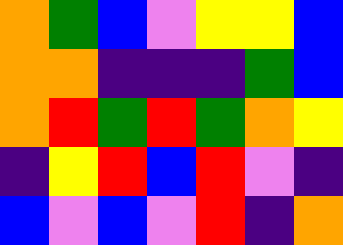[["orange", "green", "blue", "violet", "yellow", "yellow", "blue"], ["orange", "orange", "indigo", "indigo", "indigo", "green", "blue"], ["orange", "red", "green", "red", "green", "orange", "yellow"], ["indigo", "yellow", "red", "blue", "red", "violet", "indigo"], ["blue", "violet", "blue", "violet", "red", "indigo", "orange"]]